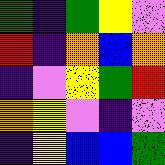[["green", "indigo", "green", "yellow", "violet"], ["red", "indigo", "orange", "blue", "orange"], ["indigo", "violet", "yellow", "green", "red"], ["orange", "yellow", "violet", "indigo", "violet"], ["indigo", "yellow", "blue", "blue", "green"]]